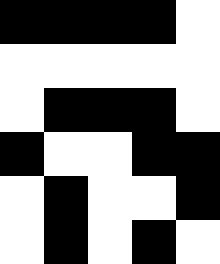[["black", "black", "black", "black", "white"], ["white", "white", "white", "white", "white"], ["white", "black", "black", "black", "white"], ["black", "white", "white", "black", "black"], ["white", "black", "white", "white", "black"], ["white", "black", "white", "black", "white"]]